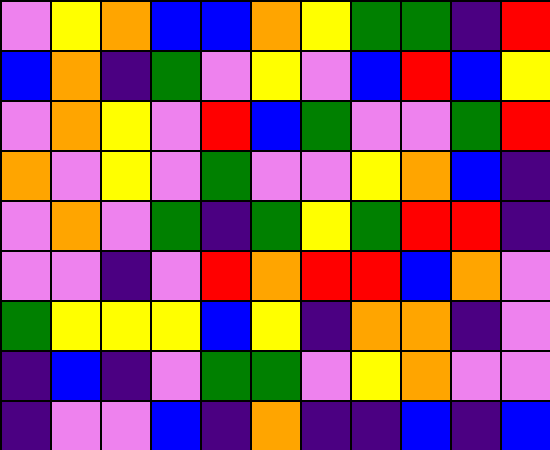[["violet", "yellow", "orange", "blue", "blue", "orange", "yellow", "green", "green", "indigo", "red"], ["blue", "orange", "indigo", "green", "violet", "yellow", "violet", "blue", "red", "blue", "yellow"], ["violet", "orange", "yellow", "violet", "red", "blue", "green", "violet", "violet", "green", "red"], ["orange", "violet", "yellow", "violet", "green", "violet", "violet", "yellow", "orange", "blue", "indigo"], ["violet", "orange", "violet", "green", "indigo", "green", "yellow", "green", "red", "red", "indigo"], ["violet", "violet", "indigo", "violet", "red", "orange", "red", "red", "blue", "orange", "violet"], ["green", "yellow", "yellow", "yellow", "blue", "yellow", "indigo", "orange", "orange", "indigo", "violet"], ["indigo", "blue", "indigo", "violet", "green", "green", "violet", "yellow", "orange", "violet", "violet"], ["indigo", "violet", "violet", "blue", "indigo", "orange", "indigo", "indigo", "blue", "indigo", "blue"]]